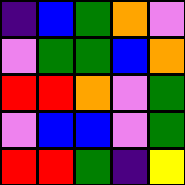[["indigo", "blue", "green", "orange", "violet"], ["violet", "green", "green", "blue", "orange"], ["red", "red", "orange", "violet", "green"], ["violet", "blue", "blue", "violet", "green"], ["red", "red", "green", "indigo", "yellow"]]